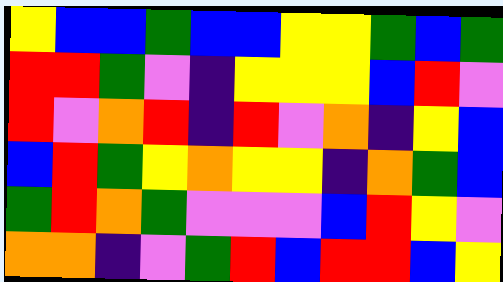[["yellow", "blue", "blue", "green", "blue", "blue", "yellow", "yellow", "green", "blue", "green"], ["red", "red", "green", "violet", "indigo", "yellow", "yellow", "yellow", "blue", "red", "violet"], ["red", "violet", "orange", "red", "indigo", "red", "violet", "orange", "indigo", "yellow", "blue"], ["blue", "red", "green", "yellow", "orange", "yellow", "yellow", "indigo", "orange", "green", "blue"], ["green", "red", "orange", "green", "violet", "violet", "violet", "blue", "red", "yellow", "violet"], ["orange", "orange", "indigo", "violet", "green", "red", "blue", "red", "red", "blue", "yellow"]]